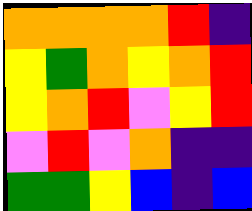[["orange", "orange", "orange", "orange", "red", "indigo"], ["yellow", "green", "orange", "yellow", "orange", "red"], ["yellow", "orange", "red", "violet", "yellow", "red"], ["violet", "red", "violet", "orange", "indigo", "indigo"], ["green", "green", "yellow", "blue", "indigo", "blue"]]